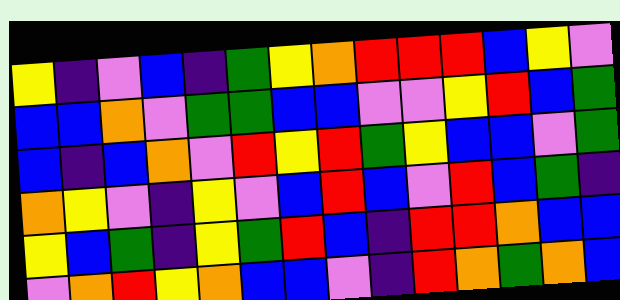[["yellow", "indigo", "violet", "blue", "indigo", "green", "yellow", "orange", "red", "red", "red", "blue", "yellow", "violet"], ["blue", "blue", "orange", "violet", "green", "green", "blue", "blue", "violet", "violet", "yellow", "red", "blue", "green"], ["blue", "indigo", "blue", "orange", "violet", "red", "yellow", "red", "green", "yellow", "blue", "blue", "violet", "green"], ["orange", "yellow", "violet", "indigo", "yellow", "violet", "blue", "red", "blue", "violet", "red", "blue", "green", "indigo"], ["yellow", "blue", "green", "indigo", "yellow", "green", "red", "blue", "indigo", "red", "red", "orange", "blue", "blue"], ["violet", "orange", "red", "yellow", "orange", "blue", "blue", "violet", "indigo", "red", "orange", "green", "orange", "blue"]]